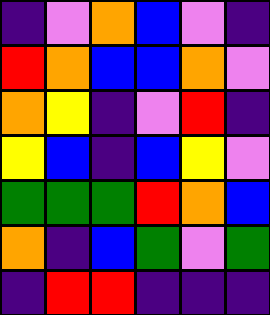[["indigo", "violet", "orange", "blue", "violet", "indigo"], ["red", "orange", "blue", "blue", "orange", "violet"], ["orange", "yellow", "indigo", "violet", "red", "indigo"], ["yellow", "blue", "indigo", "blue", "yellow", "violet"], ["green", "green", "green", "red", "orange", "blue"], ["orange", "indigo", "blue", "green", "violet", "green"], ["indigo", "red", "red", "indigo", "indigo", "indigo"]]